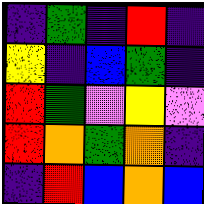[["indigo", "green", "indigo", "red", "indigo"], ["yellow", "indigo", "blue", "green", "indigo"], ["red", "green", "violet", "yellow", "violet"], ["red", "orange", "green", "orange", "indigo"], ["indigo", "red", "blue", "orange", "blue"]]